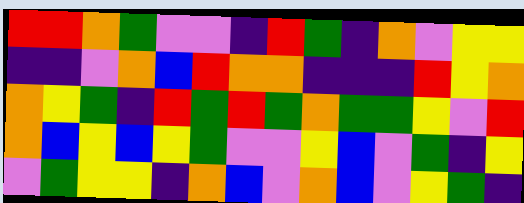[["red", "red", "orange", "green", "violet", "violet", "indigo", "red", "green", "indigo", "orange", "violet", "yellow", "yellow"], ["indigo", "indigo", "violet", "orange", "blue", "red", "orange", "orange", "indigo", "indigo", "indigo", "red", "yellow", "orange"], ["orange", "yellow", "green", "indigo", "red", "green", "red", "green", "orange", "green", "green", "yellow", "violet", "red"], ["orange", "blue", "yellow", "blue", "yellow", "green", "violet", "violet", "yellow", "blue", "violet", "green", "indigo", "yellow"], ["violet", "green", "yellow", "yellow", "indigo", "orange", "blue", "violet", "orange", "blue", "violet", "yellow", "green", "indigo"]]